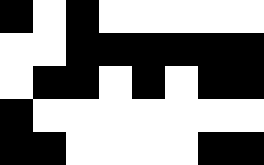[["black", "white", "black", "white", "white", "white", "white", "white"], ["white", "white", "black", "black", "black", "black", "black", "black"], ["white", "black", "black", "white", "black", "white", "black", "black"], ["black", "white", "white", "white", "white", "white", "white", "white"], ["black", "black", "white", "white", "white", "white", "black", "black"]]